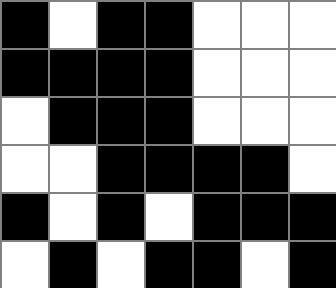[["black", "white", "black", "black", "white", "white", "white"], ["black", "black", "black", "black", "white", "white", "white"], ["white", "black", "black", "black", "white", "white", "white"], ["white", "white", "black", "black", "black", "black", "white"], ["black", "white", "black", "white", "black", "black", "black"], ["white", "black", "white", "black", "black", "white", "black"]]